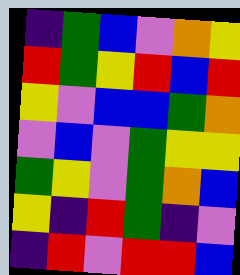[["indigo", "green", "blue", "violet", "orange", "yellow"], ["red", "green", "yellow", "red", "blue", "red"], ["yellow", "violet", "blue", "blue", "green", "orange"], ["violet", "blue", "violet", "green", "yellow", "yellow"], ["green", "yellow", "violet", "green", "orange", "blue"], ["yellow", "indigo", "red", "green", "indigo", "violet"], ["indigo", "red", "violet", "red", "red", "blue"]]